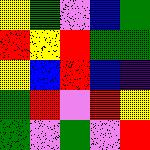[["yellow", "green", "violet", "blue", "green"], ["red", "yellow", "red", "green", "green"], ["yellow", "blue", "red", "blue", "indigo"], ["green", "red", "violet", "red", "yellow"], ["green", "violet", "green", "violet", "red"]]